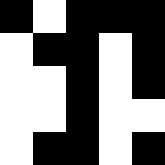[["black", "white", "black", "black", "black"], ["white", "black", "black", "white", "black"], ["white", "white", "black", "white", "black"], ["white", "white", "black", "white", "white"], ["white", "black", "black", "white", "black"]]